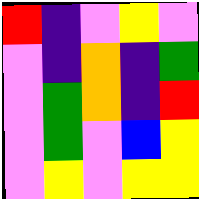[["red", "indigo", "violet", "yellow", "violet"], ["violet", "indigo", "orange", "indigo", "green"], ["violet", "green", "orange", "indigo", "red"], ["violet", "green", "violet", "blue", "yellow"], ["violet", "yellow", "violet", "yellow", "yellow"]]